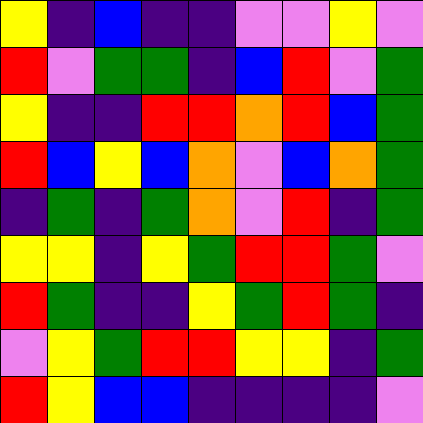[["yellow", "indigo", "blue", "indigo", "indigo", "violet", "violet", "yellow", "violet"], ["red", "violet", "green", "green", "indigo", "blue", "red", "violet", "green"], ["yellow", "indigo", "indigo", "red", "red", "orange", "red", "blue", "green"], ["red", "blue", "yellow", "blue", "orange", "violet", "blue", "orange", "green"], ["indigo", "green", "indigo", "green", "orange", "violet", "red", "indigo", "green"], ["yellow", "yellow", "indigo", "yellow", "green", "red", "red", "green", "violet"], ["red", "green", "indigo", "indigo", "yellow", "green", "red", "green", "indigo"], ["violet", "yellow", "green", "red", "red", "yellow", "yellow", "indigo", "green"], ["red", "yellow", "blue", "blue", "indigo", "indigo", "indigo", "indigo", "violet"]]